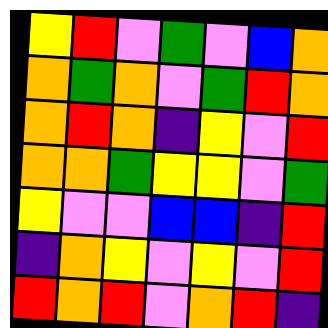[["yellow", "red", "violet", "green", "violet", "blue", "orange"], ["orange", "green", "orange", "violet", "green", "red", "orange"], ["orange", "red", "orange", "indigo", "yellow", "violet", "red"], ["orange", "orange", "green", "yellow", "yellow", "violet", "green"], ["yellow", "violet", "violet", "blue", "blue", "indigo", "red"], ["indigo", "orange", "yellow", "violet", "yellow", "violet", "red"], ["red", "orange", "red", "violet", "orange", "red", "indigo"]]